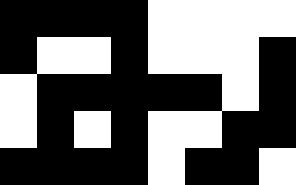[["black", "black", "black", "black", "white", "white", "white", "white"], ["black", "white", "white", "black", "white", "white", "white", "black"], ["white", "black", "black", "black", "black", "black", "white", "black"], ["white", "black", "white", "black", "white", "white", "black", "black"], ["black", "black", "black", "black", "white", "black", "black", "white"]]